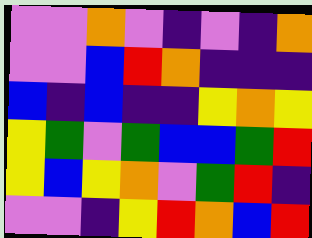[["violet", "violet", "orange", "violet", "indigo", "violet", "indigo", "orange"], ["violet", "violet", "blue", "red", "orange", "indigo", "indigo", "indigo"], ["blue", "indigo", "blue", "indigo", "indigo", "yellow", "orange", "yellow"], ["yellow", "green", "violet", "green", "blue", "blue", "green", "red"], ["yellow", "blue", "yellow", "orange", "violet", "green", "red", "indigo"], ["violet", "violet", "indigo", "yellow", "red", "orange", "blue", "red"]]